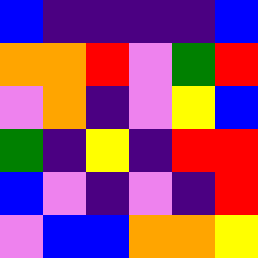[["blue", "indigo", "indigo", "indigo", "indigo", "blue"], ["orange", "orange", "red", "violet", "green", "red"], ["violet", "orange", "indigo", "violet", "yellow", "blue"], ["green", "indigo", "yellow", "indigo", "red", "red"], ["blue", "violet", "indigo", "violet", "indigo", "red"], ["violet", "blue", "blue", "orange", "orange", "yellow"]]